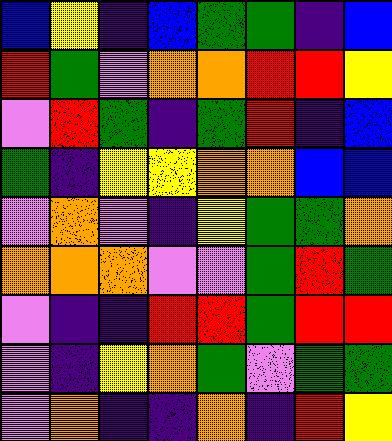[["blue", "yellow", "indigo", "blue", "green", "green", "indigo", "blue"], ["red", "green", "violet", "orange", "orange", "red", "red", "yellow"], ["violet", "red", "green", "indigo", "green", "red", "indigo", "blue"], ["green", "indigo", "yellow", "yellow", "orange", "orange", "blue", "blue"], ["violet", "orange", "violet", "indigo", "yellow", "green", "green", "orange"], ["orange", "orange", "orange", "violet", "violet", "green", "red", "green"], ["violet", "indigo", "indigo", "red", "red", "green", "red", "red"], ["violet", "indigo", "yellow", "orange", "green", "violet", "green", "green"], ["violet", "orange", "indigo", "indigo", "orange", "indigo", "red", "yellow"]]